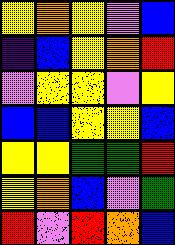[["yellow", "orange", "yellow", "violet", "blue"], ["indigo", "blue", "yellow", "orange", "red"], ["violet", "yellow", "yellow", "violet", "yellow"], ["blue", "blue", "yellow", "yellow", "blue"], ["yellow", "yellow", "green", "green", "red"], ["yellow", "orange", "blue", "violet", "green"], ["red", "violet", "red", "orange", "blue"]]